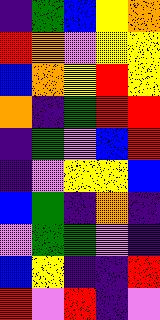[["indigo", "green", "blue", "yellow", "orange"], ["red", "orange", "violet", "yellow", "yellow"], ["blue", "orange", "yellow", "red", "yellow"], ["orange", "indigo", "green", "red", "red"], ["indigo", "green", "violet", "blue", "red"], ["indigo", "violet", "yellow", "yellow", "blue"], ["blue", "green", "indigo", "orange", "indigo"], ["violet", "green", "green", "violet", "indigo"], ["blue", "yellow", "indigo", "indigo", "red"], ["red", "violet", "red", "indigo", "violet"]]